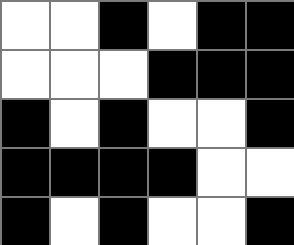[["white", "white", "black", "white", "black", "black"], ["white", "white", "white", "black", "black", "black"], ["black", "white", "black", "white", "white", "black"], ["black", "black", "black", "black", "white", "white"], ["black", "white", "black", "white", "white", "black"]]